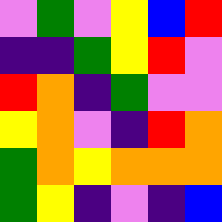[["violet", "green", "violet", "yellow", "blue", "red"], ["indigo", "indigo", "green", "yellow", "red", "violet"], ["red", "orange", "indigo", "green", "violet", "violet"], ["yellow", "orange", "violet", "indigo", "red", "orange"], ["green", "orange", "yellow", "orange", "orange", "orange"], ["green", "yellow", "indigo", "violet", "indigo", "blue"]]